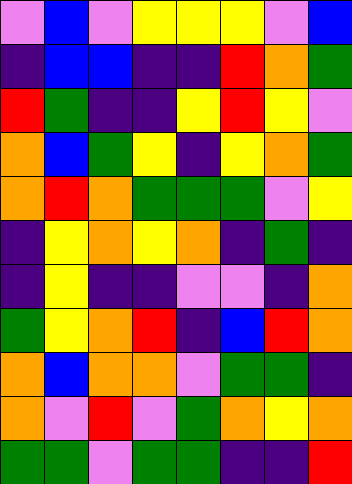[["violet", "blue", "violet", "yellow", "yellow", "yellow", "violet", "blue"], ["indigo", "blue", "blue", "indigo", "indigo", "red", "orange", "green"], ["red", "green", "indigo", "indigo", "yellow", "red", "yellow", "violet"], ["orange", "blue", "green", "yellow", "indigo", "yellow", "orange", "green"], ["orange", "red", "orange", "green", "green", "green", "violet", "yellow"], ["indigo", "yellow", "orange", "yellow", "orange", "indigo", "green", "indigo"], ["indigo", "yellow", "indigo", "indigo", "violet", "violet", "indigo", "orange"], ["green", "yellow", "orange", "red", "indigo", "blue", "red", "orange"], ["orange", "blue", "orange", "orange", "violet", "green", "green", "indigo"], ["orange", "violet", "red", "violet", "green", "orange", "yellow", "orange"], ["green", "green", "violet", "green", "green", "indigo", "indigo", "red"]]